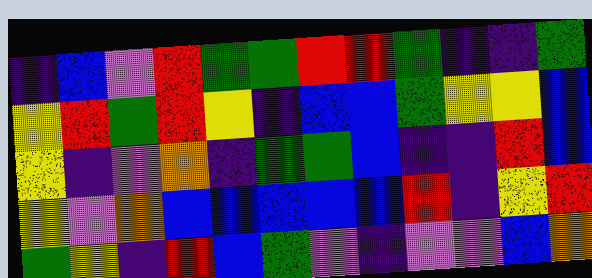[["indigo", "blue", "violet", "red", "green", "green", "red", "red", "green", "indigo", "indigo", "green"], ["yellow", "red", "green", "red", "yellow", "indigo", "blue", "blue", "green", "yellow", "yellow", "blue"], ["yellow", "indigo", "violet", "orange", "indigo", "green", "green", "blue", "indigo", "indigo", "red", "blue"], ["yellow", "violet", "orange", "blue", "blue", "blue", "blue", "blue", "red", "indigo", "yellow", "red"], ["green", "yellow", "indigo", "red", "blue", "green", "violet", "indigo", "violet", "violet", "blue", "orange"]]